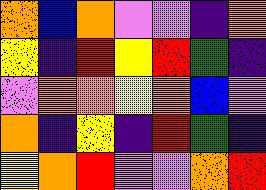[["orange", "blue", "orange", "violet", "violet", "indigo", "orange"], ["yellow", "indigo", "red", "yellow", "red", "green", "indigo"], ["violet", "orange", "orange", "yellow", "orange", "blue", "violet"], ["orange", "indigo", "yellow", "indigo", "red", "green", "indigo"], ["yellow", "orange", "red", "violet", "violet", "orange", "red"]]